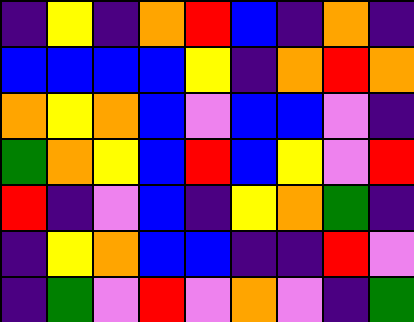[["indigo", "yellow", "indigo", "orange", "red", "blue", "indigo", "orange", "indigo"], ["blue", "blue", "blue", "blue", "yellow", "indigo", "orange", "red", "orange"], ["orange", "yellow", "orange", "blue", "violet", "blue", "blue", "violet", "indigo"], ["green", "orange", "yellow", "blue", "red", "blue", "yellow", "violet", "red"], ["red", "indigo", "violet", "blue", "indigo", "yellow", "orange", "green", "indigo"], ["indigo", "yellow", "orange", "blue", "blue", "indigo", "indigo", "red", "violet"], ["indigo", "green", "violet", "red", "violet", "orange", "violet", "indigo", "green"]]